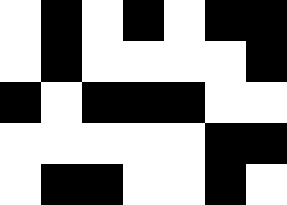[["white", "black", "white", "black", "white", "black", "black"], ["white", "black", "white", "white", "white", "white", "black"], ["black", "white", "black", "black", "black", "white", "white"], ["white", "white", "white", "white", "white", "black", "black"], ["white", "black", "black", "white", "white", "black", "white"]]